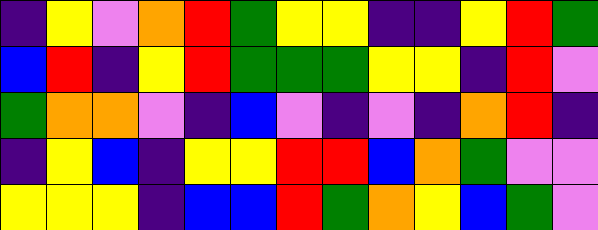[["indigo", "yellow", "violet", "orange", "red", "green", "yellow", "yellow", "indigo", "indigo", "yellow", "red", "green"], ["blue", "red", "indigo", "yellow", "red", "green", "green", "green", "yellow", "yellow", "indigo", "red", "violet"], ["green", "orange", "orange", "violet", "indigo", "blue", "violet", "indigo", "violet", "indigo", "orange", "red", "indigo"], ["indigo", "yellow", "blue", "indigo", "yellow", "yellow", "red", "red", "blue", "orange", "green", "violet", "violet"], ["yellow", "yellow", "yellow", "indigo", "blue", "blue", "red", "green", "orange", "yellow", "blue", "green", "violet"]]